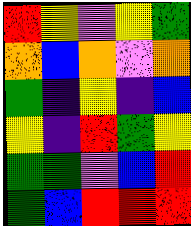[["red", "yellow", "violet", "yellow", "green"], ["orange", "blue", "orange", "violet", "orange"], ["green", "indigo", "yellow", "indigo", "blue"], ["yellow", "indigo", "red", "green", "yellow"], ["green", "green", "violet", "blue", "red"], ["green", "blue", "red", "red", "red"]]